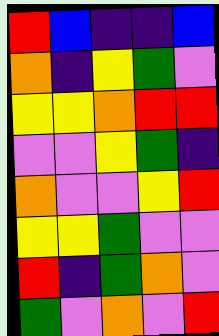[["red", "blue", "indigo", "indigo", "blue"], ["orange", "indigo", "yellow", "green", "violet"], ["yellow", "yellow", "orange", "red", "red"], ["violet", "violet", "yellow", "green", "indigo"], ["orange", "violet", "violet", "yellow", "red"], ["yellow", "yellow", "green", "violet", "violet"], ["red", "indigo", "green", "orange", "violet"], ["green", "violet", "orange", "violet", "red"]]